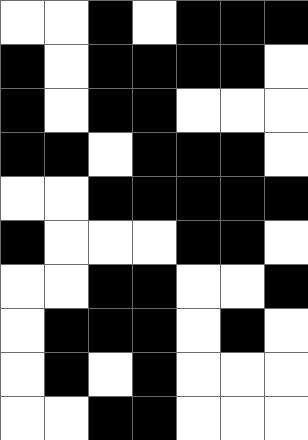[["white", "white", "black", "white", "black", "black", "black"], ["black", "white", "black", "black", "black", "black", "white"], ["black", "white", "black", "black", "white", "white", "white"], ["black", "black", "white", "black", "black", "black", "white"], ["white", "white", "black", "black", "black", "black", "black"], ["black", "white", "white", "white", "black", "black", "white"], ["white", "white", "black", "black", "white", "white", "black"], ["white", "black", "black", "black", "white", "black", "white"], ["white", "black", "white", "black", "white", "white", "white"], ["white", "white", "black", "black", "white", "white", "white"]]